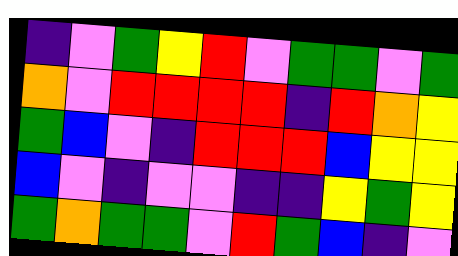[["indigo", "violet", "green", "yellow", "red", "violet", "green", "green", "violet", "green"], ["orange", "violet", "red", "red", "red", "red", "indigo", "red", "orange", "yellow"], ["green", "blue", "violet", "indigo", "red", "red", "red", "blue", "yellow", "yellow"], ["blue", "violet", "indigo", "violet", "violet", "indigo", "indigo", "yellow", "green", "yellow"], ["green", "orange", "green", "green", "violet", "red", "green", "blue", "indigo", "violet"]]